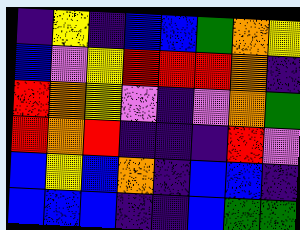[["indigo", "yellow", "indigo", "blue", "blue", "green", "orange", "yellow"], ["blue", "violet", "yellow", "red", "red", "red", "orange", "indigo"], ["red", "orange", "yellow", "violet", "indigo", "violet", "orange", "green"], ["red", "orange", "red", "indigo", "indigo", "indigo", "red", "violet"], ["blue", "yellow", "blue", "orange", "indigo", "blue", "blue", "indigo"], ["blue", "blue", "blue", "indigo", "indigo", "blue", "green", "green"]]